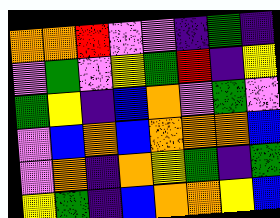[["orange", "orange", "red", "violet", "violet", "indigo", "green", "indigo"], ["violet", "green", "violet", "yellow", "green", "red", "indigo", "yellow"], ["green", "yellow", "indigo", "blue", "orange", "violet", "green", "violet"], ["violet", "blue", "orange", "blue", "orange", "orange", "orange", "blue"], ["violet", "orange", "indigo", "orange", "yellow", "green", "indigo", "green"], ["yellow", "green", "indigo", "blue", "orange", "orange", "yellow", "blue"]]